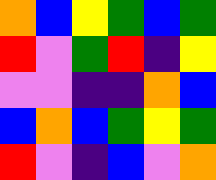[["orange", "blue", "yellow", "green", "blue", "green"], ["red", "violet", "green", "red", "indigo", "yellow"], ["violet", "violet", "indigo", "indigo", "orange", "blue"], ["blue", "orange", "blue", "green", "yellow", "green"], ["red", "violet", "indigo", "blue", "violet", "orange"]]